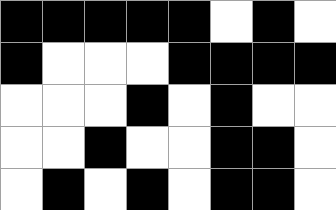[["black", "black", "black", "black", "black", "white", "black", "white"], ["black", "white", "white", "white", "black", "black", "black", "black"], ["white", "white", "white", "black", "white", "black", "white", "white"], ["white", "white", "black", "white", "white", "black", "black", "white"], ["white", "black", "white", "black", "white", "black", "black", "white"]]